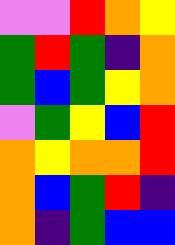[["violet", "violet", "red", "orange", "yellow"], ["green", "red", "green", "indigo", "orange"], ["green", "blue", "green", "yellow", "orange"], ["violet", "green", "yellow", "blue", "red"], ["orange", "yellow", "orange", "orange", "red"], ["orange", "blue", "green", "red", "indigo"], ["orange", "indigo", "green", "blue", "blue"]]